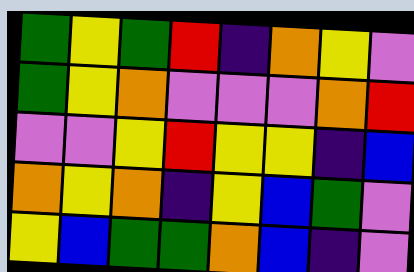[["green", "yellow", "green", "red", "indigo", "orange", "yellow", "violet"], ["green", "yellow", "orange", "violet", "violet", "violet", "orange", "red"], ["violet", "violet", "yellow", "red", "yellow", "yellow", "indigo", "blue"], ["orange", "yellow", "orange", "indigo", "yellow", "blue", "green", "violet"], ["yellow", "blue", "green", "green", "orange", "blue", "indigo", "violet"]]